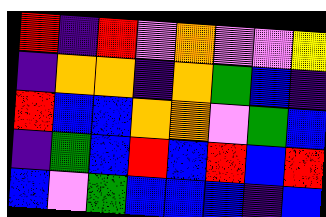[["red", "indigo", "red", "violet", "orange", "violet", "violet", "yellow"], ["indigo", "orange", "orange", "indigo", "orange", "green", "blue", "indigo"], ["red", "blue", "blue", "orange", "orange", "violet", "green", "blue"], ["indigo", "green", "blue", "red", "blue", "red", "blue", "red"], ["blue", "violet", "green", "blue", "blue", "blue", "indigo", "blue"]]